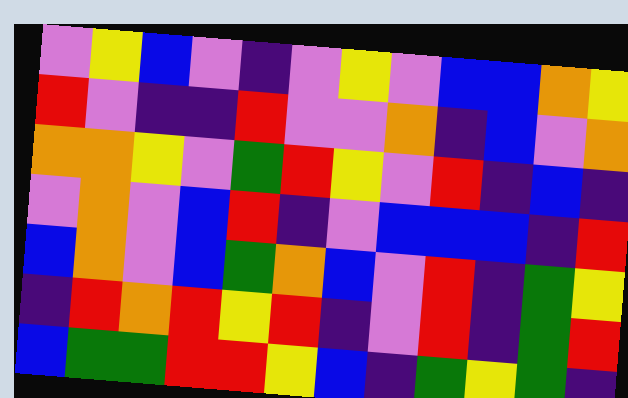[["violet", "yellow", "blue", "violet", "indigo", "violet", "yellow", "violet", "blue", "blue", "orange", "yellow"], ["red", "violet", "indigo", "indigo", "red", "violet", "violet", "orange", "indigo", "blue", "violet", "orange"], ["orange", "orange", "yellow", "violet", "green", "red", "yellow", "violet", "red", "indigo", "blue", "indigo"], ["violet", "orange", "violet", "blue", "red", "indigo", "violet", "blue", "blue", "blue", "indigo", "red"], ["blue", "orange", "violet", "blue", "green", "orange", "blue", "violet", "red", "indigo", "green", "yellow"], ["indigo", "red", "orange", "red", "yellow", "red", "indigo", "violet", "red", "indigo", "green", "red"], ["blue", "green", "green", "red", "red", "yellow", "blue", "indigo", "green", "yellow", "green", "indigo"]]